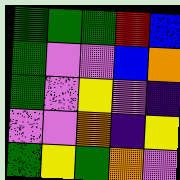[["green", "green", "green", "red", "blue"], ["green", "violet", "violet", "blue", "orange"], ["green", "violet", "yellow", "violet", "indigo"], ["violet", "violet", "orange", "indigo", "yellow"], ["green", "yellow", "green", "orange", "violet"]]